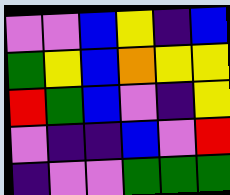[["violet", "violet", "blue", "yellow", "indigo", "blue"], ["green", "yellow", "blue", "orange", "yellow", "yellow"], ["red", "green", "blue", "violet", "indigo", "yellow"], ["violet", "indigo", "indigo", "blue", "violet", "red"], ["indigo", "violet", "violet", "green", "green", "green"]]